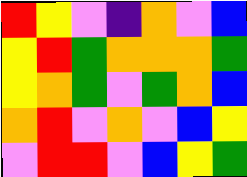[["red", "yellow", "violet", "indigo", "orange", "violet", "blue"], ["yellow", "red", "green", "orange", "orange", "orange", "green"], ["yellow", "orange", "green", "violet", "green", "orange", "blue"], ["orange", "red", "violet", "orange", "violet", "blue", "yellow"], ["violet", "red", "red", "violet", "blue", "yellow", "green"]]